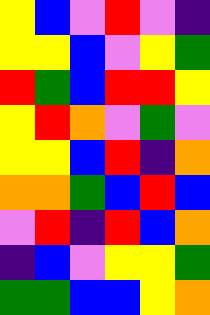[["yellow", "blue", "violet", "red", "violet", "indigo"], ["yellow", "yellow", "blue", "violet", "yellow", "green"], ["red", "green", "blue", "red", "red", "yellow"], ["yellow", "red", "orange", "violet", "green", "violet"], ["yellow", "yellow", "blue", "red", "indigo", "orange"], ["orange", "orange", "green", "blue", "red", "blue"], ["violet", "red", "indigo", "red", "blue", "orange"], ["indigo", "blue", "violet", "yellow", "yellow", "green"], ["green", "green", "blue", "blue", "yellow", "orange"]]